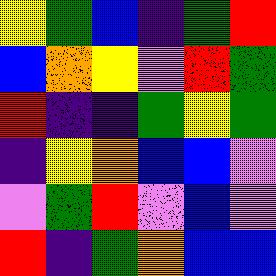[["yellow", "green", "blue", "indigo", "green", "red"], ["blue", "orange", "yellow", "violet", "red", "green"], ["red", "indigo", "indigo", "green", "yellow", "green"], ["indigo", "yellow", "orange", "blue", "blue", "violet"], ["violet", "green", "red", "violet", "blue", "violet"], ["red", "indigo", "green", "orange", "blue", "blue"]]